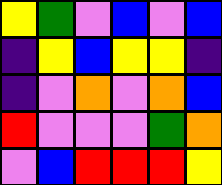[["yellow", "green", "violet", "blue", "violet", "blue"], ["indigo", "yellow", "blue", "yellow", "yellow", "indigo"], ["indigo", "violet", "orange", "violet", "orange", "blue"], ["red", "violet", "violet", "violet", "green", "orange"], ["violet", "blue", "red", "red", "red", "yellow"]]